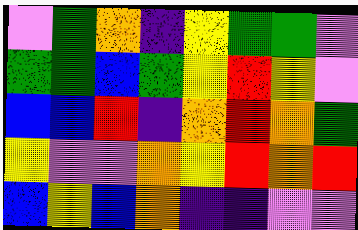[["violet", "green", "orange", "indigo", "yellow", "green", "green", "violet"], ["green", "green", "blue", "green", "yellow", "red", "yellow", "violet"], ["blue", "blue", "red", "indigo", "orange", "red", "orange", "green"], ["yellow", "violet", "violet", "orange", "yellow", "red", "orange", "red"], ["blue", "yellow", "blue", "orange", "indigo", "indigo", "violet", "violet"]]